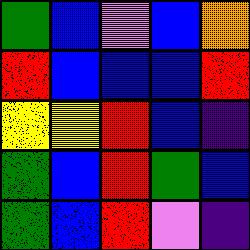[["green", "blue", "violet", "blue", "orange"], ["red", "blue", "blue", "blue", "red"], ["yellow", "yellow", "red", "blue", "indigo"], ["green", "blue", "red", "green", "blue"], ["green", "blue", "red", "violet", "indigo"]]